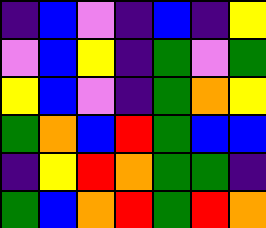[["indigo", "blue", "violet", "indigo", "blue", "indigo", "yellow"], ["violet", "blue", "yellow", "indigo", "green", "violet", "green"], ["yellow", "blue", "violet", "indigo", "green", "orange", "yellow"], ["green", "orange", "blue", "red", "green", "blue", "blue"], ["indigo", "yellow", "red", "orange", "green", "green", "indigo"], ["green", "blue", "orange", "red", "green", "red", "orange"]]